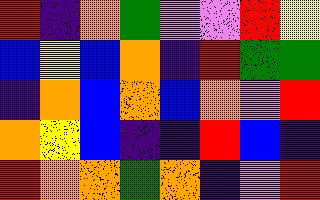[["red", "indigo", "orange", "green", "violet", "violet", "red", "yellow"], ["blue", "yellow", "blue", "orange", "indigo", "red", "green", "green"], ["indigo", "orange", "blue", "orange", "blue", "orange", "violet", "red"], ["orange", "yellow", "blue", "indigo", "indigo", "red", "blue", "indigo"], ["red", "orange", "orange", "green", "orange", "indigo", "violet", "red"]]